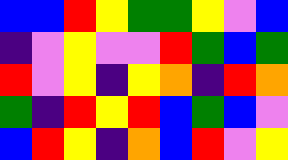[["blue", "blue", "red", "yellow", "green", "green", "yellow", "violet", "blue"], ["indigo", "violet", "yellow", "violet", "violet", "red", "green", "blue", "green"], ["red", "violet", "yellow", "indigo", "yellow", "orange", "indigo", "red", "orange"], ["green", "indigo", "red", "yellow", "red", "blue", "green", "blue", "violet"], ["blue", "red", "yellow", "indigo", "orange", "blue", "red", "violet", "yellow"]]